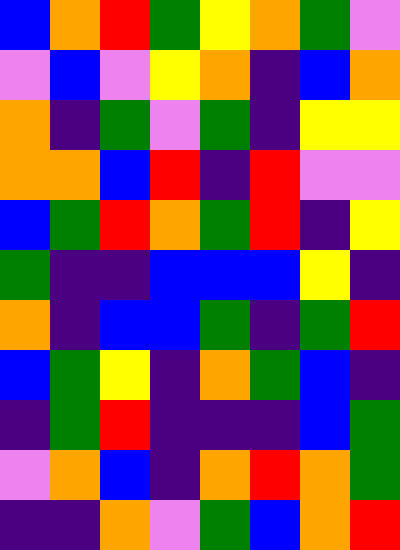[["blue", "orange", "red", "green", "yellow", "orange", "green", "violet"], ["violet", "blue", "violet", "yellow", "orange", "indigo", "blue", "orange"], ["orange", "indigo", "green", "violet", "green", "indigo", "yellow", "yellow"], ["orange", "orange", "blue", "red", "indigo", "red", "violet", "violet"], ["blue", "green", "red", "orange", "green", "red", "indigo", "yellow"], ["green", "indigo", "indigo", "blue", "blue", "blue", "yellow", "indigo"], ["orange", "indigo", "blue", "blue", "green", "indigo", "green", "red"], ["blue", "green", "yellow", "indigo", "orange", "green", "blue", "indigo"], ["indigo", "green", "red", "indigo", "indigo", "indigo", "blue", "green"], ["violet", "orange", "blue", "indigo", "orange", "red", "orange", "green"], ["indigo", "indigo", "orange", "violet", "green", "blue", "orange", "red"]]